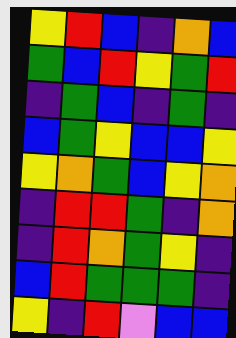[["yellow", "red", "blue", "indigo", "orange", "blue"], ["green", "blue", "red", "yellow", "green", "red"], ["indigo", "green", "blue", "indigo", "green", "indigo"], ["blue", "green", "yellow", "blue", "blue", "yellow"], ["yellow", "orange", "green", "blue", "yellow", "orange"], ["indigo", "red", "red", "green", "indigo", "orange"], ["indigo", "red", "orange", "green", "yellow", "indigo"], ["blue", "red", "green", "green", "green", "indigo"], ["yellow", "indigo", "red", "violet", "blue", "blue"]]